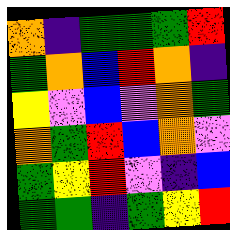[["orange", "indigo", "green", "green", "green", "red"], ["green", "orange", "blue", "red", "orange", "indigo"], ["yellow", "violet", "blue", "violet", "orange", "green"], ["orange", "green", "red", "blue", "orange", "violet"], ["green", "yellow", "red", "violet", "indigo", "blue"], ["green", "green", "indigo", "green", "yellow", "red"]]